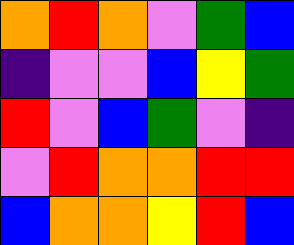[["orange", "red", "orange", "violet", "green", "blue"], ["indigo", "violet", "violet", "blue", "yellow", "green"], ["red", "violet", "blue", "green", "violet", "indigo"], ["violet", "red", "orange", "orange", "red", "red"], ["blue", "orange", "orange", "yellow", "red", "blue"]]